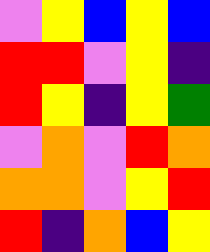[["violet", "yellow", "blue", "yellow", "blue"], ["red", "red", "violet", "yellow", "indigo"], ["red", "yellow", "indigo", "yellow", "green"], ["violet", "orange", "violet", "red", "orange"], ["orange", "orange", "violet", "yellow", "red"], ["red", "indigo", "orange", "blue", "yellow"]]